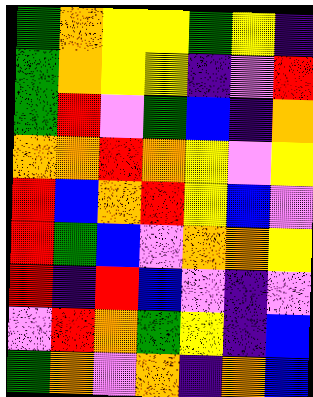[["green", "orange", "yellow", "yellow", "green", "yellow", "indigo"], ["green", "orange", "yellow", "yellow", "indigo", "violet", "red"], ["green", "red", "violet", "green", "blue", "indigo", "orange"], ["orange", "orange", "red", "orange", "yellow", "violet", "yellow"], ["red", "blue", "orange", "red", "yellow", "blue", "violet"], ["red", "green", "blue", "violet", "orange", "orange", "yellow"], ["red", "indigo", "red", "blue", "violet", "indigo", "violet"], ["violet", "red", "orange", "green", "yellow", "indigo", "blue"], ["green", "orange", "violet", "orange", "indigo", "orange", "blue"]]